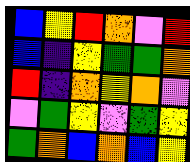[["blue", "yellow", "red", "orange", "violet", "red"], ["blue", "indigo", "yellow", "green", "green", "orange"], ["red", "indigo", "orange", "yellow", "orange", "violet"], ["violet", "green", "yellow", "violet", "green", "yellow"], ["green", "orange", "blue", "orange", "blue", "yellow"]]